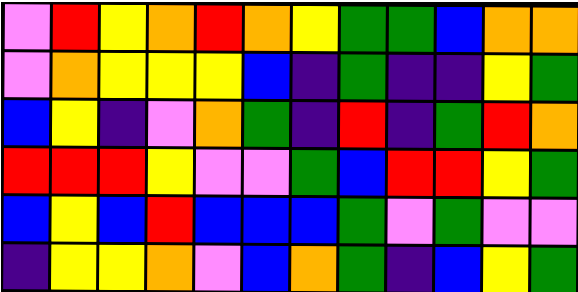[["violet", "red", "yellow", "orange", "red", "orange", "yellow", "green", "green", "blue", "orange", "orange"], ["violet", "orange", "yellow", "yellow", "yellow", "blue", "indigo", "green", "indigo", "indigo", "yellow", "green"], ["blue", "yellow", "indigo", "violet", "orange", "green", "indigo", "red", "indigo", "green", "red", "orange"], ["red", "red", "red", "yellow", "violet", "violet", "green", "blue", "red", "red", "yellow", "green"], ["blue", "yellow", "blue", "red", "blue", "blue", "blue", "green", "violet", "green", "violet", "violet"], ["indigo", "yellow", "yellow", "orange", "violet", "blue", "orange", "green", "indigo", "blue", "yellow", "green"]]